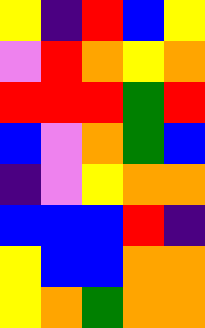[["yellow", "indigo", "red", "blue", "yellow"], ["violet", "red", "orange", "yellow", "orange"], ["red", "red", "red", "green", "red"], ["blue", "violet", "orange", "green", "blue"], ["indigo", "violet", "yellow", "orange", "orange"], ["blue", "blue", "blue", "red", "indigo"], ["yellow", "blue", "blue", "orange", "orange"], ["yellow", "orange", "green", "orange", "orange"]]